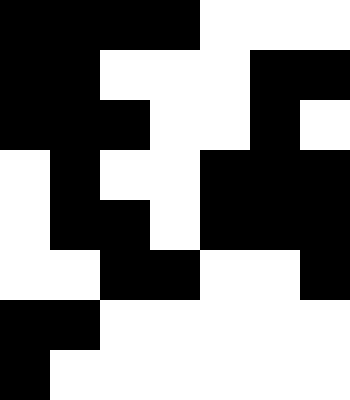[["black", "black", "black", "black", "white", "white", "white"], ["black", "black", "white", "white", "white", "black", "black"], ["black", "black", "black", "white", "white", "black", "white"], ["white", "black", "white", "white", "black", "black", "black"], ["white", "black", "black", "white", "black", "black", "black"], ["white", "white", "black", "black", "white", "white", "black"], ["black", "black", "white", "white", "white", "white", "white"], ["black", "white", "white", "white", "white", "white", "white"]]